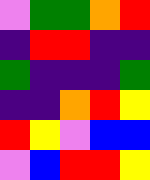[["violet", "green", "green", "orange", "red"], ["indigo", "red", "red", "indigo", "indigo"], ["green", "indigo", "indigo", "indigo", "green"], ["indigo", "indigo", "orange", "red", "yellow"], ["red", "yellow", "violet", "blue", "blue"], ["violet", "blue", "red", "red", "yellow"]]